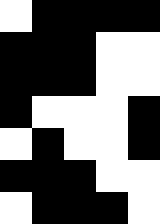[["white", "black", "black", "black", "black"], ["black", "black", "black", "white", "white"], ["black", "black", "black", "white", "white"], ["black", "white", "white", "white", "black"], ["white", "black", "white", "white", "black"], ["black", "black", "black", "white", "white"], ["white", "black", "black", "black", "white"]]